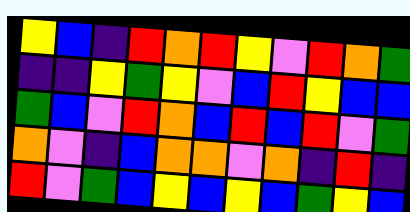[["yellow", "blue", "indigo", "red", "orange", "red", "yellow", "violet", "red", "orange", "green"], ["indigo", "indigo", "yellow", "green", "yellow", "violet", "blue", "red", "yellow", "blue", "blue"], ["green", "blue", "violet", "red", "orange", "blue", "red", "blue", "red", "violet", "green"], ["orange", "violet", "indigo", "blue", "orange", "orange", "violet", "orange", "indigo", "red", "indigo"], ["red", "violet", "green", "blue", "yellow", "blue", "yellow", "blue", "green", "yellow", "blue"]]